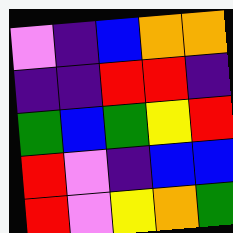[["violet", "indigo", "blue", "orange", "orange"], ["indigo", "indigo", "red", "red", "indigo"], ["green", "blue", "green", "yellow", "red"], ["red", "violet", "indigo", "blue", "blue"], ["red", "violet", "yellow", "orange", "green"]]